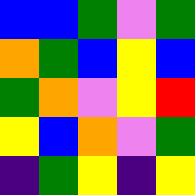[["blue", "blue", "green", "violet", "green"], ["orange", "green", "blue", "yellow", "blue"], ["green", "orange", "violet", "yellow", "red"], ["yellow", "blue", "orange", "violet", "green"], ["indigo", "green", "yellow", "indigo", "yellow"]]